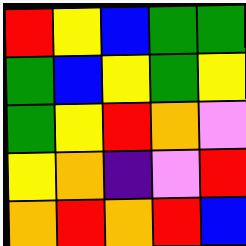[["red", "yellow", "blue", "green", "green"], ["green", "blue", "yellow", "green", "yellow"], ["green", "yellow", "red", "orange", "violet"], ["yellow", "orange", "indigo", "violet", "red"], ["orange", "red", "orange", "red", "blue"]]